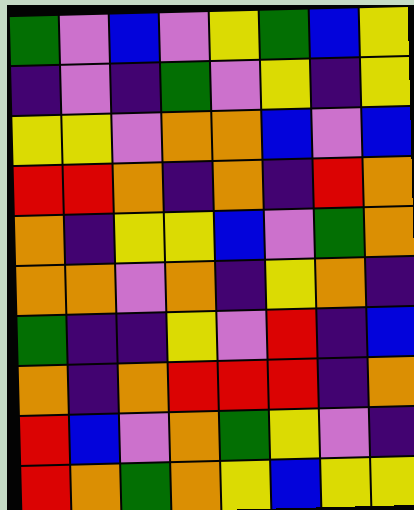[["green", "violet", "blue", "violet", "yellow", "green", "blue", "yellow"], ["indigo", "violet", "indigo", "green", "violet", "yellow", "indigo", "yellow"], ["yellow", "yellow", "violet", "orange", "orange", "blue", "violet", "blue"], ["red", "red", "orange", "indigo", "orange", "indigo", "red", "orange"], ["orange", "indigo", "yellow", "yellow", "blue", "violet", "green", "orange"], ["orange", "orange", "violet", "orange", "indigo", "yellow", "orange", "indigo"], ["green", "indigo", "indigo", "yellow", "violet", "red", "indigo", "blue"], ["orange", "indigo", "orange", "red", "red", "red", "indigo", "orange"], ["red", "blue", "violet", "orange", "green", "yellow", "violet", "indigo"], ["red", "orange", "green", "orange", "yellow", "blue", "yellow", "yellow"]]